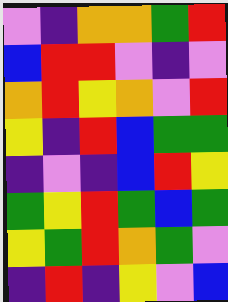[["violet", "indigo", "orange", "orange", "green", "red"], ["blue", "red", "red", "violet", "indigo", "violet"], ["orange", "red", "yellow", "orange", "violet", "red"], ["yellow", "indigo", "red", "blue", "green", "green"], ["indigo", "violet", "indigo", "blue", "red", "yellow"], ["green", "yellow", "red", "green", "blue", "green"], ["yellow", "green", "red", "orange", "green", "violet"], ["indigo", "red", "indigo", "yellow", "violet", "blue"]]